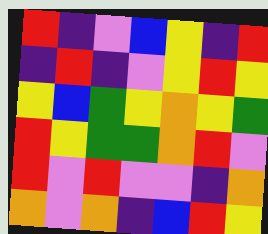[["red", "indigo", "violet", "blue", "yellow", "indigo", "red"], ["indigo", "red", "indigo", "violet", "yellow", "red", "yellow"], ["yellow", "blue", "green", "yellow", "orange", "yellow", "green"], ["red", "yellow", "green", "green", "orange", "red", "violet"], ["red", "violet", "red", "violet", "violet", "indigo", "orange"], ["orange", "violet", "orange", "indigo", "blue", "red", "yellow"]]